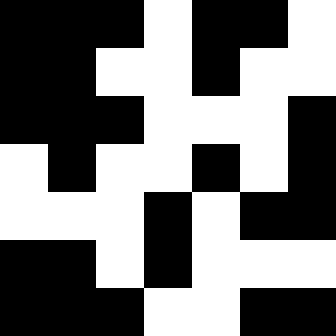[["black", "black", "black", "white", "black", "black", "white"], ["black", "black", "white", "white", "black", "white", "white"], ["black", "black", "black", "white", "white", "white", "black"], ["white", "black", "white", "white", "black", "white", "black"], ["white", "white", "white", "black", "white", "black", "black"], ["black", "black", "white", "black", "white", "white", "white"], ["black", "black", "black", "white", "white", "black", "black"]]